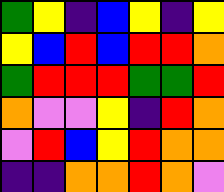[["green", "yellow", "indigo", "blue", "yellow", "indigo", "yellow"], ["yellow", "blue", "red", "blue", "red", "red", "orange"], ["green", "red", "red", "red", "green", "green", "red"], ["orange", "violet", "violet", "yellow", "indigo", "red", "orange"], ["violet", "red", "blue", "yellow", "red", "orange", "orange"], ["indigo", "indigo", "orange", "orange", "red", "orange", "violet"]]